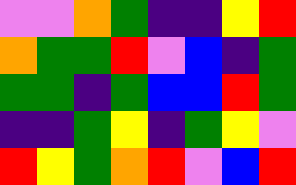[["violet", "violet", "orange", "green", "indigo", "indigo", "yellow", "red"], ["orange", "green", "green", "red", "violet", "blue", "indigo", "green"], ["green", "green", "indigo", "green", "blue", "blue", "red", "green"], ["indigo", "indigo", "green", "yellow", "indigo", "green", "yellow", "violet"], ["red", "yellow", "green", "orange", "red", "violet", "blue", "red"]]